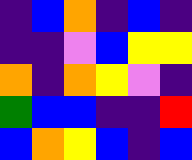[["indigo", "blue", "orange", "indigo", "blue", "indigo"], ["indigo", "indigo", "violet", "blue", "yellow", "yellow"], ["orange", "indigo", "orange", "yellow", "violet", "indigo"], ["green", "blue", "blue", "indigo", "indigo", "red"], ["blue", "orange", "yellow", "blue", "indigo", "blue"]]